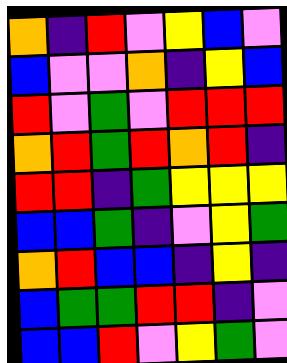[["orange", "indigo", "red", "violet", "yellow", "blue", "violet"], ["blue", "violet", "violet", "orange", "indigo", "yellow", "blue"], ["red", "violet", "green", "violet", "red", "red", "red"], ["orange", "red", "green", "red", "orange", "red", "indigo"], ["red", "red", "indigo", "green", "yellow", "yellow", "yellow"], ["blue", "blue", "green", "indigo", "violet", "yellow", "green"], ["orange", "red", "blue", "blue", "indigo", "yellow", "indigo"], ["blue", "green", "green", "red", "red", "indigo", "violet"], ["blue", "blue", "red", "violet", "yellow", "green", "violet"]]